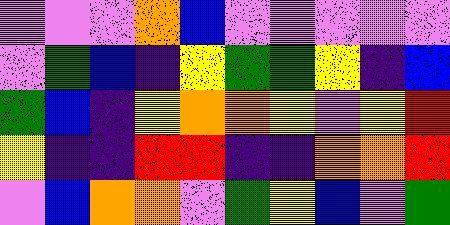[["violet", "violet", "violet", "orange", "blue", "violet", "violet", "violet", "violet", "violet"], ["violet", "green", "blue", "indigo", "yellow", "green", "green", "yellow", "indigo", "blue"], ["green", "blue", "indigo", "yellow", "orange", "orange", "yellow", "violet", "yellow", "red"], ["yellow", "indigo", "indigo", "red", "red", "indigo", "indigo", "orange", "orange", "red"], ["violet", "blue", "orange", "orange", "violet", "green", "yellow", "blue", "violet", "green"]]